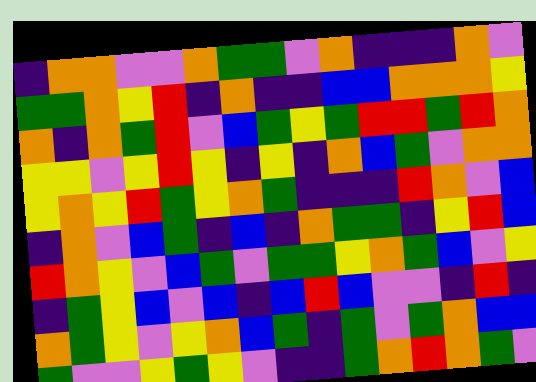[["indigo", "orange", "orange", "violet", "violet", "orange", "green", "green", "violet", "orange", "indigo", "indigo", "indigo", "orange", "violet"], ["green", "green", "orange", "yellow", "red", "indigo", "orange", "indigo", "indigo", "blue", "blue", "orange", "orange", "orange", "yellow"], ["orange", "indigo", "orange", "green", "red", "violet", "blue", "green", "yellow", "green", "red", "red", "green", "red", "orange"], ["yellow", "yellow", "violet", "yellow", "red", "yellow", "indigo", "yellow", "indigo", "orange", "blue", "green", "violet", "orange", "orange"], ["yellow", "orange", "yellow", "red", "green", "yellow", "orange", "green", "indigo", "indigo", "indigo", "red", "orange", "violet", "blue"], ["indigo", "orange", "violet", "blue", "green", "indigo", "blue", "indigo", "orange", "green", "green", "indigo", "yellow", "red", "blue"], ["red", "orange", "yellow", "violet", "blue", "green", "violet", "green", "green", "yellow", "orange", "green", "blue", "violet", "yellow"], ["indigo", "green", "yellow", "blue", "violet", "blue", "indigo", "blue", "red", "blue", "violet", "violet", "indigo", "red", "indigo"], ["orange", "green", "yellow", "violet", "yellow", "orange", "blue", "green", "indigo", "green", "violet", "green", "orange", "blue", "blue"], ["green", "violet", "violet", "yellow", "green", "yellow", "violet", "indigo", "indigo", "green", "orange", "red", "orange", "green", "violet"]]